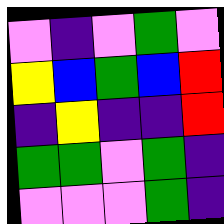[["violet", "indigo", "violet", "green", "violet"], ["yellow", "blue", "green", "blue", "red"], ["indigo", "yellow", "indigo", "indigo", "red"], ["green", "green", "violet", "green", "indigo"], ["violet", "violet", "violet", "green", "indigo"]]